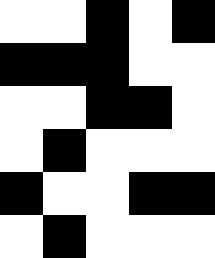[["white", "white", "black", "white", "black"], ["black", "black", "black", "white", "white"], ["white", "white", "black", "black", "white"], ["white", "black", "white", "white", "white"], ["black", "white", "white", "black", "black"], ["white", "black", "white", "white", "white"]]